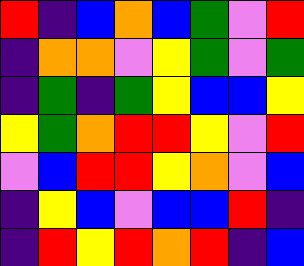[["red", "indigo", "blue", "orange", "blue", "green", "violet", "red"], ["indigo", "orange", "orange", "violet", "yellow", "green", "violet", "green"], ["indigo", "green", "indigo", "green", "yellow", "blue", "blue", "yellow"], ["yellow", "green", "orange", "red", "red", "yellow", "violet", "red"], ["violet", "blue", "red", "red", "yellow", "orange", "violet", "blue"], ["indigo", "yellow", "blue", "violet", "blue", "blue", "red", "indigo"], ["indigo", "red", "yellow", "red", "orange", "red", "indigo", "blue"]]